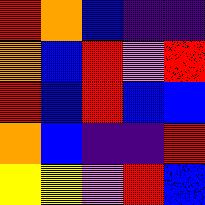[["red", "orange", "blue", "indigo", "indigo"], ["orange", "blue", "red", "violet", "red"], ["red", "blue", "red", "blue", "blue"], ["orange", "blue", "indigo", "indigo", "red"], ["yellow", "yellow", "violet", "red", "blue"]]